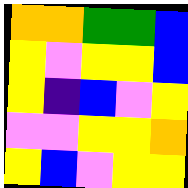[["orange", "orange", "green", "green", "blue"], ["yellow", "violet", "yellow", "yellow", "blue"], ["yellow", "indigo", "blue", "violet", "yellow"], ["violet", "violet", "yellow", "yellow", "orange"], ["yellow", "blue", "violet", "yellow", "yellow"]]